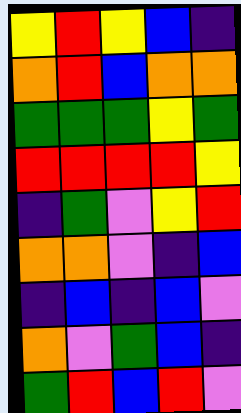[["yellow", "red", "yellow", "blue", "indigo"], ["orange", "red", "blue", "orange", "orange"], ["green", "green", "green", "yellow", "green"], ["red", "red", "red", "red", "yellow"], ["indigo", "green", "violet", "yellow", "red"], ["orange", "orange", "violet", "indigo", "blue"], ["indigo", "blue", "indigo", "blue", "violet"], ["orange", "violet", "green", "blue", "indigo"], ["green", "red", "blue", "red", "violet"]]